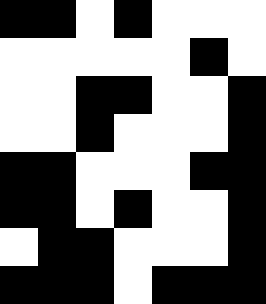[["black", "black", "white", "black", "white", "white", "white"], ["white", "white", "white", "white", "white", "black", "white"], ["white", "white", "black", "black", "white", "white", "black"], ["white", "white", "black", "white", "white", "white", "black"], ["black", "black", "white", "white", "white", "black", "black"], ["black", "black", "white", "black", "white", "white", "black"], ["white", "black", "black", "white", "white", "white", "black"], ["black", "black", "black", "white", "black", "black", "black"]]